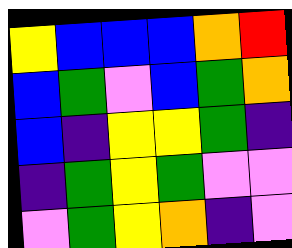[["yellow", "blue", "blue", "blue", "orange", "red"], ["blue", "green", "violet", "blue", "green", "orange"], ["blue", "indigo", "yellow", "yellow", "green", "indigo"], ["indigo", "green", "yellow", "green", "violet", "violet"], ["violet", "green", "yellow", "orange", "indigo", "violet"]]